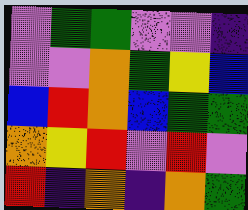[["violet", "green", "green", "violet", "violet", "indigo"], ["violet", "violet", "orange", "green", "yellow", "blue"], ["blue", "red", "orange", "blue", "green", "green"], ["orange", "yellow", "red", "violet", "red", "violet"], ["red", "indigo", "orange", "indigo", "orange", "green"]]